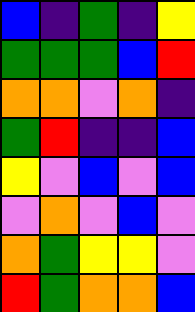[["blue", "indigo", "green", "indigo", "yellow"], ["green", "green", "green", "blue", "red"], ["orange", "orange", "violet", "orange", "indigo"], ["green", "red", "indigo", "indigo", "blue"], ["yellow", "violet", "blue", "violet", "blue"], ["violet", "orange", "violet", "blue", "violet"], ["orange", "green", "yellow", "yellow", "violet"], ["red", "green", "orange", "orange", "blue"]]